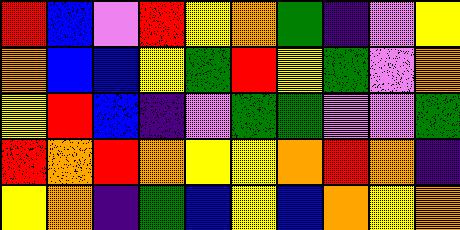[["red", "blue", "violet", "red", "yellow", "orange", "green", "indigo", "violet", "yellow"], ["orange", "blue", "blue", "yellow", "green", "red", "yellow", "green", "violet", "orange"], ["yellow", "red", "blue", "indigo", "violet", "green", "green", "violet", "violet", "green"], ["red", "orange", "red", "orange", "yellow", "yellow", "orange", "red", "orange", "indigo"], ["yellow", "orange", "indigo", "green", "blue", "yellow", "blue", "orange", "yellow", "orange"]]